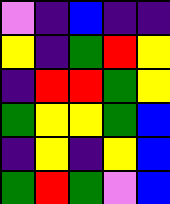[["violet", "indigo", "blue", "indigo", "indigo"], ["yellow", "indigo", "green", "red", "yellow"], ["indigo", "red", "red", "green", "yellow"], ["green", "yellow", "yellow", "green", "blue"], ["indigo", "yellow", "indigo", "yellow", "blue"], ["green", "red", "green", "violet", "blue"]]